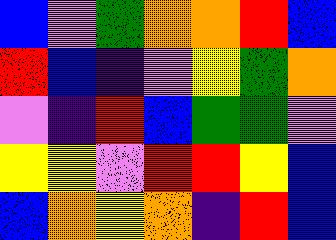[["blue", "violet", "green", "orange", "orange", "red", "blue"], ["red", "blue", "indigo", "violet", "yellow", "green", "orange"], ["violet", "indigo", "red", "blue", "green", "green", "violet"], ["yellow", "yellow", "violet", "red", "red", "yellow", "blue"], ["blue", "orange", "yellow", "orange", "indigo", "red", "blue"]]